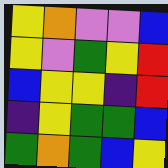[["yellow", "orange", "violet", "violet", "blue"], ["yellow", "violet", "green", "yellow", "red"], ["blue", "yellow", "yellow", "indigo", "red"], ["indigo", "yellow", "green", "green", "blue"], ["green", "orange", "green", "blue", "yellow"]]